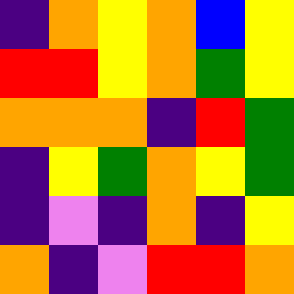[["indigo", "orange", "yellow", "orange", "blue", "yellow"], ["red", "red", "yellow", "orange", "green", "yellow"], ["orange", "orange", "orange", "indigo", "red", "green"], ["indigo", "yellow", "green", "orange", "yellow", "green"], ["indigo", "violet", "indigo", "orange", "indigo", "yellow"], ["orange", "indigo", "violet", "red", "red", "orange"]]